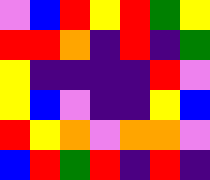[["violet", "blue", "red", "yellow", "red", "green", "yellow"], ["red", "red", "orange", "indigo", "red", "indigo", "green"], ["yellow", "indigo", "indigo", "indigo", "indigo", "red", "violet"], ["yellow", "blue", "violet", "indigo", "indigo", "yellow", "blue"], ["red", "yellow", "orange", "violet", "orange", "orange", "violet"], ["blue", "red", "green", "red", "indigo", "red", "indigo"]]